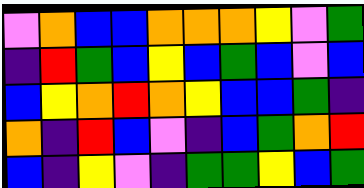[["violet", "orange", "blue", "blue", "orange", "orange", "orange", "yellow", "violet", "green"], ["indigo", "red", "green", "blue", "yellow", "blue", "green", "blue", "violet", "blue"], ["blue", "yellow", "orange", "red", "orange", "yellow", "blue", "blue", "green", "indigo"], ["orange", "indigo", "red", "blue", "violet", "indigo", "blue", "green", "orange", "red"], ["blue", "indigo", "yellow", "violet", "indigo", "green", "green", "yellow", "blue", "green"]]